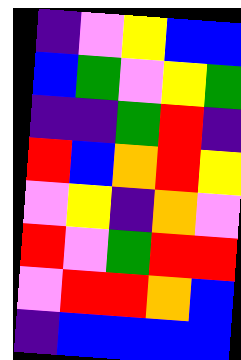[["indigo", "violet", "yellow", "blue", "blue"], ["blue", "green", "violet", "yellow", "green"], ["indigo", "indigo", "green", "red", "indigo"], ["red", "blue", "orange", "red", "yellow"], ["violet", "yellow", "indigo", "orange", "violet"], ["red", "violet", "green", "red", "red"], ["violet", "red", "red", "orange", "blue"], ["indigo", "blue", "blue", "blue", "blue"]]